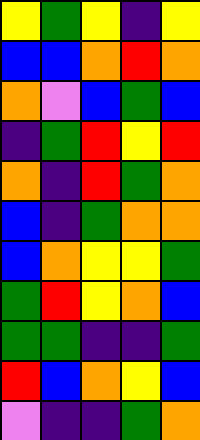[["yellow", "green", "yellow", "indigo", "yellow"], ["blue", "blue", "orange", "red", "orange"], ["orange", "violet", "blue", "green", "blue"], ["indigo", "green", "red", "yellow", "red"], ["orange", "indigo", "red", "green", "orange"], ["blue", "indigo", "green", "orange", "orange"], ["blue", "orange", "yellow", "yellow", "green"], ["green", "red", "yellow", "orange", "blue"], ["green", "green", "indigo", "indigo", "green"], ["red", "blue", "orange", "yellow", "blue"], ["violet", "indigo", "indigo", "green", "orange"]]